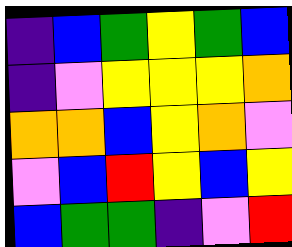[["indigo", "blue", "green", "yellow", "green", "blue"], ["indigo", "violet", "yellow", "yellow", "yellow", "orange"], ["orange", "orange", "blue", "yellow", "orange", "violet"], ["violet", "blue", "red", "yellow", "blue", "yellow"], ["blue", "green", "green", "indigo", "violet", "red"]]